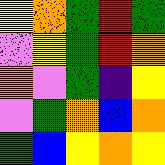[["yellow", "orange", "green", "red", "green"], ["violet", "yellow", "green", "red", "orange"], ["orange", "violet", "green", "indigo", "yellow"], ["violet", "green", "orange", "blue", "orange"], ["green", "blue", "yellow", "orange", "yellow"]]